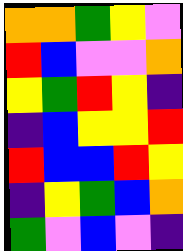[["orange", "orange", "green", "yellow", "violet"], ["red", "blue", "violet", "violet", "orange"], ["yellow", "green", "red", "yellow", "indigo"], ["indigo", "blue", "yellow", "yellow", "red"], ["red", "blue", "blue", "red", "yellow"], ["indigo", "yellow", "green", "blue", "orange"], ["green", "violet", "blue", "violet", "indigo"]]